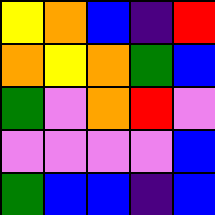[["yellow", "orange", "blue", "indigo", "red"], ["orange", "yellow", "orange", "green", "blue"], ["green", "violet", "orange", "red", "violet"], ["violet", "violet", "violet", "violet", "blue"], ["green", "blue", "blue", "indigo", "blue"]]